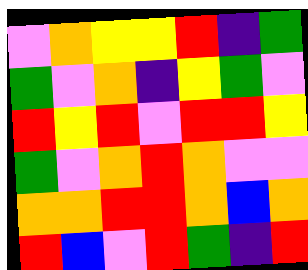[["violet", "orange", "yellow", "yellow", "red", "indigo", "green"], ["green", "violet", "orange", "indigo", "yellow", "green", "violet"], ["red", "yellow", "red", "violet", "red", "red", "yellow"], ["green", "violet", "orange", "red", "orange", "violet", "violet"], ["orange", "orange", "red", "red", "orange", "blue", "orange"], ["red", "blue", "violet", "red", "green", "indigo", "red"]]